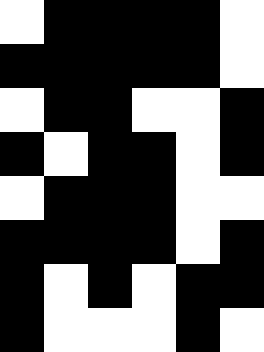[["white", "black", "black", "black", "black", "white"], ["black", "black", "black", "black", "black", "white"], ["white", "black", "black", "white", "white", "black"], ["black", "white", "black", "black", "white", "black"], ["white", "black", "black", "black", "white", "white"], ["black", "black", "black", "black", "white", "black"], ["black", "white", "black", "white", "black", "black"], ["black", "white", "white", "white", "black", "white"]]